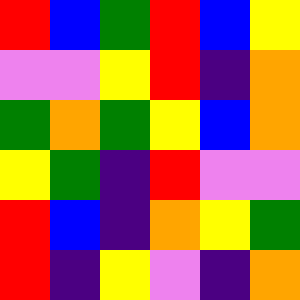[["red", "blue", "green", "red", "blue", "yellow"], ["violet", "violet", "yellow", "red", "indigo", "orange"], ["green", "orange", "green", "yellow", "blue", "orange"], ["yellow", "green", "indigo", "red", "violet", "violet"], ["red", "blue", "indigo", "orange", "yellow", "green"], ["red", "indigo", "yellow", "violet", "indigo", "orange"]]